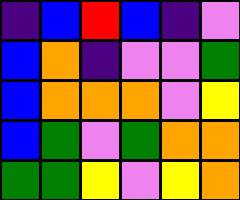[["indigo", "blue", "red", "blue", "indigo", "violet"], ["blue", "orange", "indigo", "violet", "violet", "green"], ["blue", "orange", "orange", "orange", "violet", "yellow"], ["blue", "green", "violet", "green", "orange", "orange"], ["green", "green", "yellow", "violet", "yellow", "orange"]]